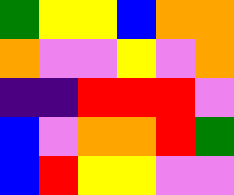[["green", "yellow", "yellow", "blue", "orange", "orange"], ["orange", "violet", "violet", "yellow", "violet", "orange"], ["indigo", "indigo", "red", "red", "red", "violet"], ["blue", "violet", "orange", "orange", "red", "green"], ["blue", "red", "yellow", "yellow", "violet", "violet"]]